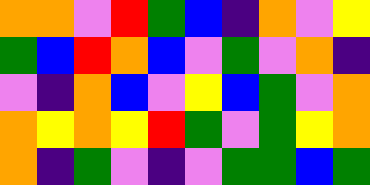[["orange", "orange", "violet", "red", "green", "blue", "indigo", "orange", "violet", "yellow"], ["green", "blue", "red", "orange", "blue", "violet", "green", "violet", "orange", "indigo"], ["violet", "indigo", "orange", "blue", "violet", "yellow", "blue", "green", "violet", "orange"], ["orange", "yellow", "orange", "yellow", "red", "green", "violet", "green", "yellow", "orange"], ["orange", "indigo", "green", "violet", "indigo", "violet", "green", "green", "blue", "green"]]